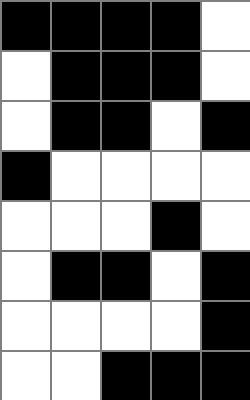[["black", "black", "black", "black", "white"], ["white", "black", "black", "black", "white"], ["white", "black", "black", "white", "black"], ["black", "white", "white", "white", "white"], ["white", "white", "white", "black", "white"], ["white", "black", "black", "white", "black"], ["white", "white", "white", "white", "black"], ["white", "white", "black", "black", "black"]]